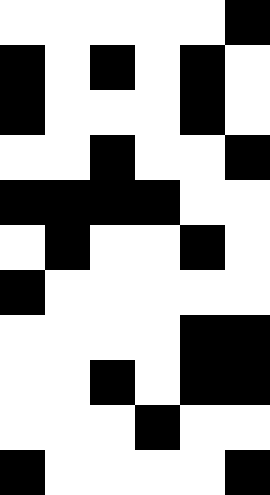[["white", "white", "white", "white", "white", "black"], ["black", "white", "black", "white", "black", "white"], ["black", "white", "white", "white", "black", "white"], ["white", "white", "black", "white", "white", "black"], ["black", "black", "black", "black", "white", "white"], ["white", "black", "white", "white", "black", "white"], ["black", "white", "white", "white", "white", "white"], ["white", "white", "white", "white", "black", "black"], ["white", "white", "black", "white", "black", "black"], ["white", "white", "white", "black", "white", "white"], ["black", "white", "white", "white", "white", "black"]]